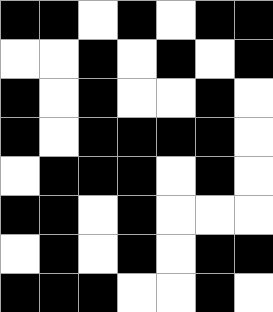[["black", "black", "white", "black", "white", "black", "black"], ["white", "white", "black", "white", "black", "white", "black"], ["black", "white", "black", "white", "white", "black", "white"], ["black", "white", "black", "black", "black", "black", "white"], ["white", "black", "black", "black", "white", "black", "white"], ["black", "black", "white", "black", "white", "white", "white"], ["white", "black", "white", "black", "white", "black", "black"], ["black", "black", "black", "white", "white", "black", "white"]]